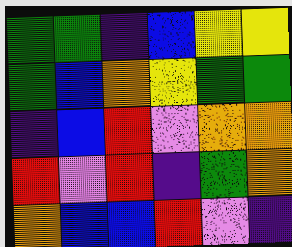[["green", "green", "indigo", "blue", "yellow", "yellow"], ["green", "blue", "orange", "yellow", "green", "green"], ["indigo", "blue", "red", "violet", "orange", "orange"], ["red", "violet", "red", "indigo", "green", "orange"], ["orange", "blue", "blue", "red", "violet", "indigo"]]